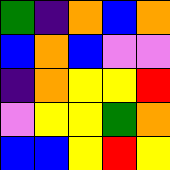[["green", "indigo", "orange", "blue", "orange"], ["blue", "orange", "blue", "violet", "violet"], ["indigo", "orange", "yellow", "yellow", "red"], ["violet", "yellow", "yellow", "green", "orange"], ["blue", "blue", "yellow", "red", "yellow"]]